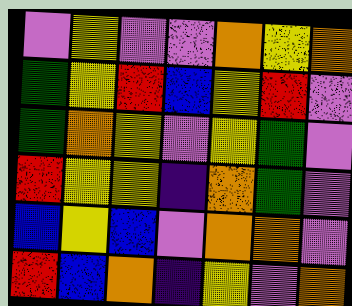[["violet", "yellow", "violet", "violet", "orange", "yellow", "orange"], ["green", "yellow", "red", "blue", "yellow", "red", "violet"], ["green", "orange", "yellow", "violet", "yellow", "green", "violet"], ["red", "yellow", "yellow", "indigo", "orange", "green", "violet"], ["blue", "yellow", "blue", "violet", "orange", "orange", "violet"], ["red", "blue", "orange", "indigo", "yellow", "violet", "orange"]]